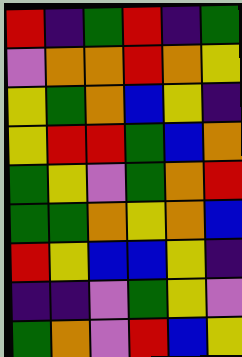[["red", "indigo", "green", "red", "indigo", "green"], ["violet", "orange", "orange", "red", "orange", "yellow"], ["yellow", "green", "orange", "blue", "yellow", "indigo"], ["yellow", "red", "red", "green", "blue", "orange"], ["green", "yellow", "violet", "green", "orange", "red"], ["green", "green", "orange", "yellow", "orange", "blue"], ["red", "yellow", "blue", "blue", "yellow", "indigo"], ["indigo", "indigo", "violet", "green", "yellow", "violet"], ["green", "orange", "violet", "red", "blue", "yellow"]]